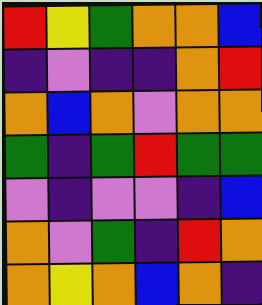[["red", "yellow", "green", "orange", "orange", "blue"], ["indigo", "violet", "indigo", "indigo", "orange", "red"], ["orange", "blue", "orange", "violet", "orange", "orange"], ["green", "indigo", "green", "red", "green", "green"], ["violet", "indigo", "violet", "violet", "indigo", "blue"], ["orange", "violet", "green", "indigo", "red", "orange"], ["orange", "yellow", "orange", "blue", "orange", "indigo"]]